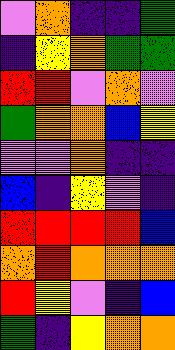[["violet", "orange", "indigo", "indigo", "green"], ["indigo", "yellow", "orange", "green", "green"], ["red", "red", "violet", "orange", "violet"], ["green", "orange", "orange", "blue", "yellow"], ["violet", "violet", "orange", "indigo", "indigo"], ["blue", "indigo", "yellow", "violet", "indigo"], ["red", "red", "red", "red", "blue"], ["orange", "red", "orange", "orange", "orange"], ["red", "yellow", "violet", "indigo", "blue"], ["green", "indigo", "yellow", "orange", "orange"]]